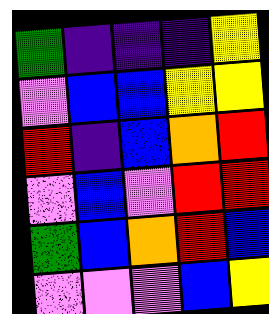[["green", "indigo", "indigo", "indigo", "yellow"], ["violet", "blue", "blue", "yellow", "yellow"], ["red", "indigo", "blue", "orange", "red"], ["violet", "blue", "violet", "red", "red"], ["green", "blue", "orange", "red", "blue"], ["violet", "violet", "violet", "blue", "yellow"]]